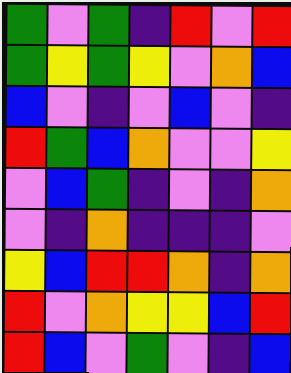[["green", "violet", "green", "indigo", "red", "violet", "red"], ["green", "yellow", "green", "yellow", "violet", "orange", "blue"], ["blue", "violet", "indigo", "violet", "blue", "violet", "indigo"], ["red", "green", "blue", "orange", "violet", "violet", "yellow"], ["violet", "blue", "green", "indigo", "violet", "indigo", "orange"], ["violet", "indigo", "orange", "indigo", "indigo", "indigo", "violet"], ["yellow", "blue", "red", "red", "orange", "indigo", "orange"], ["red", "violet", "orange", "yellow", "yellow", "blue", "red"], ["red", "blue", "violet", "green", "violet", "indigo", "blue"]]